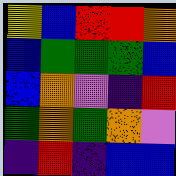[["yellow", "blue", "red", "red", "orange"], ["blue", "green", "green", "green", "blue"], ["blue", "orange", "violet", "indigo", "red"], ["green", "orange", "green", "orange", "violet"], ["indigo", "red", "indigo", "blue", "blue"]]